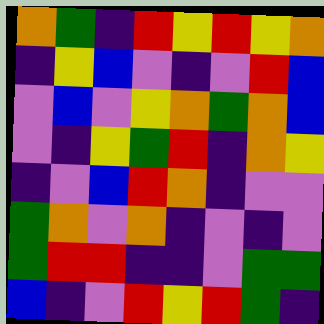[["orange", "green", "indigo", "red", "yellow", "red", "yellow", "orange"], ["indigo", "yellow", "blue", "violet", "indigo", "violet", "red", "blue"], ["violet", "blue", "violet", "yellow", "orange", "green", "orange", "blue"], ["violet", "indigo", "yellow", "green", "red", "indigo", "orange", "yellow"], ["indigo", "violet", "blue", "red", "orange", "indigo", "violet", "violet"], ["green", "orange", "violet", "orange", "indigo", "violet", "indigo", "violet"], ["green", "red", "red", "indigo", "indigo", "violet", "green", "green"], ["blue", "indigo", "violet", "red", "yellow", "red", "green", "indigo"]]